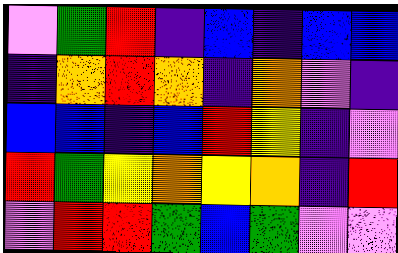[["violet", "green", "red", "indigo", "blue", "indigo", "blue", "blue"], ["indigo", "orange", "red", "orange", "indigo", "orange", "violet", "indigo"], ["blue", "blue", "indigo", "blue", "red", "yellow", "indigo", "violet"], ["red", "green", "yellow", "orange", "yellow", "orange", "indigo", "red"], ["violet", "red", "red", "green", "blue", "green", "violet", "violet"]]